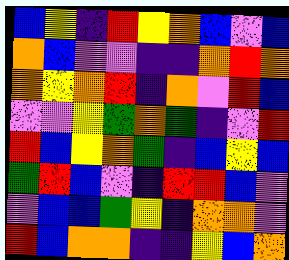[["blue", "yellow", "indigo", "red", "yellow", "orange", "blue", "violet", "blue"], ["orange", "blue", "violet", "violet", "indigo", "indigo", "orange", "red", "orange"], ["orange", "yellow", "orange", "red", "indigo", "orange", "violet", "red", "blue"], ["violet", "violet", "yellow", "green", "orange", "green", "indigo", "violet", "red"], ["red", "blue", "yellow", "orange", "green", "indigo", "blue", "yellow", "blue"], ["green", "red", "blue", "violet", "indigo", "red", "red", "blue", "violet"], ["violet", "blue", "blue", "green", "yellow", "indigo", "orange", "orange", "violet"], ["red", "blue", "orange", "orange", "indigo", "indigo", "yellow", "blue", "orange"]]